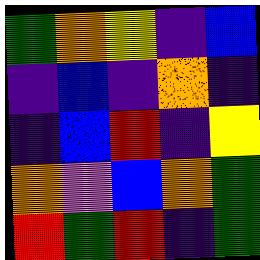[["green", "orange", "yellow", "indigo", "blue"], ["indigo", "blue", "indigo", "orange", "indigo"], ["indigo", "blue", "red", "indigo", "yellow"], ["orange", "violet", "blue", "orange", "green"], ["red", "green", "red", "indigo", "green"]]